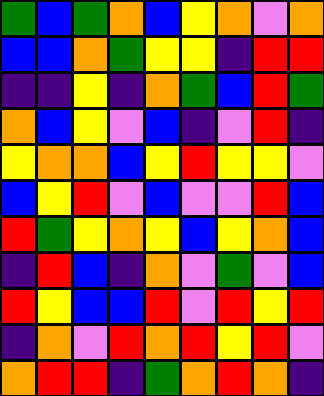[["green", "blue", "green", "orange", "blue", "yellow", "orange", "violet", "orange"], ["blue", "blue", "orange", "green", "yellow", "yellow", "indigo", "red", "red"], ["indigo", "indigo", "yellow", "indigo", "orange", "green", "blue", "red", "green"], ["orange", "blue", "yellow", "violet", "blue", "indigo", "violet", "red", "indigo"], ["yellow", "orange", "orange", "blue", "yellow", "red", "yellow", "yellow", "violet"], ["blue", "yellow", "red", "violet", "blue", "violet", "violet", "red", "blue"], ["red", "green", "yellow", "orange", "yellow", "blue", "yellow", "orange", "blue"], ["indigo", "red", "blue", "indigo", "orange", "violet", "green", "violet", "blue"], ["red", "yellow", "blue", "blue", "red", "violet", "red", "yellow", "red"], ["indigo", "orange", "violet", "red", "orange", "red", "yellow", "red", "violet"], ["orange", "red", "red", "indigo", "green", "orange", "red", "orange", "indigo"]]